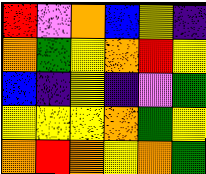[["red", "violet", "orange", "blue", "yellow", "indigo"], ["orange", "green", "yellow", "orange", "red", "yellow"], ["blue", "indigo", "yellow", "indigo", "violet", "green"], ["yellow", "yellow", "yellow", "orange", "green", "yellow"], ["orange", "red", "orange", "yellow", "orange", "green"]]